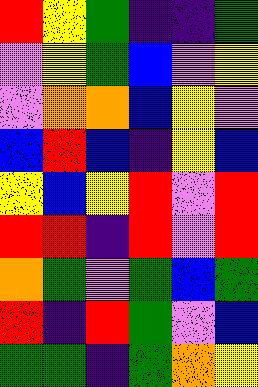[["red", "yellow", "green", "indigo", "indigo", "green"], ["violet", "yellow", "green", "blue", "violet", "yellow"], ["violet", "orange", "orange", "blue", "yellow", "violet"], ["blue", "red", "blue", "indigo", "yellow", "blue"], ["yellow", "blue", "yellow", "red", "violet", "red"], ["red", "red", "indigo", "red", "violet", "red"], ["orange", "green", "violet", "green", "blue", "green"], ["red", "indigo", "red", "green", "violet", "blue"], ["green", "green", "indigo", "green", "orange", "yellow"]]